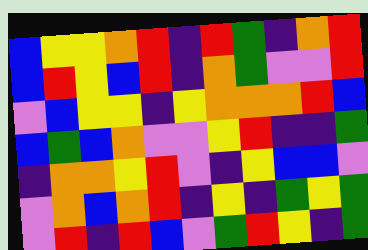[["blue", "yellow", "yellow", "orange", "red", "indigo", "red", "green", "indigo", "orange", "red"], ["blue", "red", "yellow", "blue", "red", "indigo", "orange", "green", "violet", "violet", "red"], ["violet", "blue", "yellow", "yellow", "indigo", "yellow", "orange", "orange", "orange", "red", "blue"], ["blue", "green", "blue", "orange", "violet", "violet", "yellow", "red", "indigo", "indigo", "green"], ["indigo", "orange", "orange", "yellow", "red", "violet", "indigo", "yellow", "blue", "blue", "violet"], ["violet", "orange", "blue", "orange", "red", "indigo", "yellow", "indigo", "green", "yellow", "green"], ["violet", "red", "indigo", "red", "blue", "violet", "green", "red", "yellow", "indigo", "green"]]